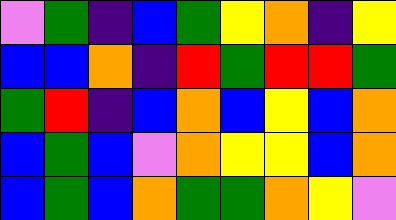[["violet", "green", "indigo", "blue", "green", "yellow", "orange", "indigo", "yellow"], ["blue", "blue", "orange", "indigo", "red", "green", "red", "red", "green"], ["green", "red", "indigo", "blue", "orange", "blue", "yellow", "blue", "orange"], ["blue", "green", "blue", "violet", "orange", "yellow", "yellow", "blue", "orange"], ["blue", "green", "blue", "orange", "green", "green", "orange", "yellow", "violet"]]